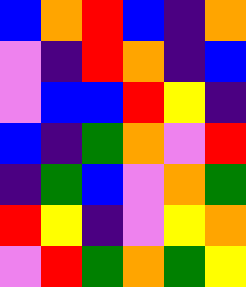[["blue", "orange", "red", "blue", "indigo", "orange"], ["violet", "indigo", "red", "orange", "indigo", "blue"], ["violet", "blue", "blue", "red", "yellow", "indigo"], ["blue", "indigo", "green", "orange", "violet", "red"], ["indigo", "green", "blue", "violet", "orange", "green"], ["red", "yellow", "indigo", "violet", "yellow", "orange"], ["violet", "red", "green", "orange", "green", "yellow"]]